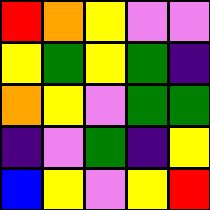[["red", "orange", "yellow", "violet", "violet"], ["yellow", "green", "yellow", "green", "indigo"], ["orange", "yellow", "violet", "green", "green"], ["indigo", "violet", "green", "indigo", "yellow"], ["blue", "yellow", "violet", "yellow", "red"]]